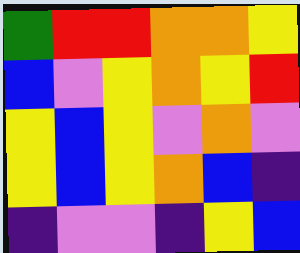[["green", "red", "red", "orange", "orange", "yellow"], ["blue", "violet", "yellow", "orange", "yellow", "red"], ["yellow", "blue", "yellow", "violet", "orange", "violet"], ["yellow", "blue", "yellow", "orange", "blue", "indigo"], ["indigo", "violet", "violet", "indigo", "yellow", "blue"]]